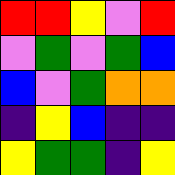[["red", "red", "yellow", "violet", "red"], ["violet", "green", "violet", "green", "blue"], ["blue", "violet", "green", "orange", "orange"], ["indigo", "yellow", "blue", "indigo", "indigo"], ["yellow", "green", "green", "indigo", "yellow"]]